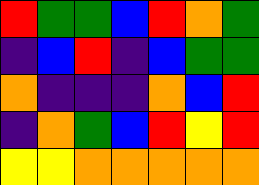[["red", "green", "green", "blue", "red", "orange", "green"], ["indigo", "blue", "red", "indigo", "blue", "green", "green"], ["orange", "indigo", "indigo", "indigo", "orange", "blue", "red"], ["indigo", "orange", "green", "blue", "red", "yellow", "red"], ["yellow", "yellow", "orange", "orange", "orange", "orange", "orange"]]